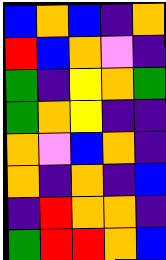[["blue", "orange", "blue", "indigo", "orange"], ["red", "blue", "orange", "violet", "indigo"], ["green", "indigo", "yellow", "orange", "green"], ["green", "orange", "yellow", "indigo", "indigo"], ["orange", "violet", "blue", "orange", "indigo"], ["orange", "indigo", "orange", "indigo", "blue"], ["indigo", "red", "orange", "orange", "indigo"], ["green", "red", "red", "orange", "blue"]]